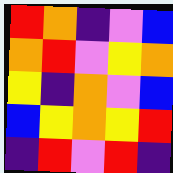[["red", "orange", "indigo", "violet", "blue"], ["orange", "red", "violet", "yellow", "orange"], ["yellow", "indigo", "orange", "violet", "blue"], ["blue", "yellow", "orange", "yellow", "red"], ["indigo", "red", "violet", "red", "indigo"]]